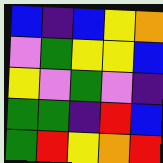[["blue", "indigo", "blue", "yellow", "orange"], ["violet", "green", "yellow", "yellow", "blue"], ["yellow", "violet", "green", "violet", "indigo"], ["green", "green", "indigo", "red", "blue"], ["green", "red", "yellow", "orange", "red"]]